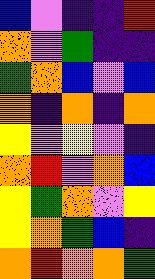[["blue", "violet", "indigo", "indigo", "red"], ["orange", "violet", "green", "indigo", "indigo"], ["green", "orange", "blue", "violet", "blue"], ["orange", "indigo", "orange", "indigo", "orange"], ["yellow", "violet", "yellow", "violet", "indigo"], ["orange", "red", "violet", "orange", "blue"], ["yellow", "green", "orange", "violet", "yellow"], ["yellow", "orange", "green", "blue", "indigo"], ["orange", "red", "orange", "orange", "green"]]